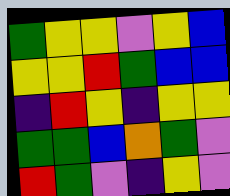[["green", "yellow", "yellow", "violet", "yellow", "blue"], ["yellow", "yellow", "red", "green", "blue", "blue"], ["indigo", "red", "yellow", "indigo", "yellow", "yellow"], ["green", "green", "blue", "orange", "green", "violet"], ["red", "green", "violet", "indigo", "yellow", "violet"]]